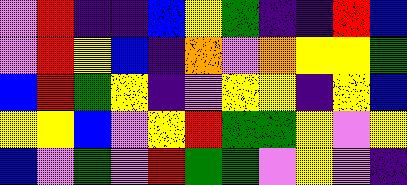[["violet", "red", "indigo", "indigo", "blue", "yellow", "green", "indigo", "indigo", "red", "blue"], ["violet", "red", "yellow", "blue", "indigo", "orange", "violet", "orange", "yellow", "yellow", "green"], ["blue", "red", "green", "yellow", "indigo", "violet", "yellow", "yellow", "indigo", "yellow", "blue"], ["yellow", "yellow", "blue", "violet", "yellow", "red", "green", "green", "yellow", "violet", "yellow"], ["blue", "violet", "green", "violet", "red", "green", "green", "violet", "yellow", "violet", "indigo"]]